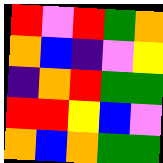[["red", "violet", "red", "green", "orange"], ["orange", "blue", "indigo", "violet", "yellow"], ["indigo", "orange", "red", "green", "green"], ["red", "red", "yellow", "blue", "violet"], ["orange", "blue", "orange", "green", "green"]]